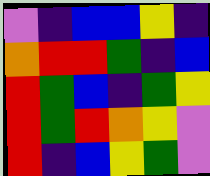[["violet", "indigo", "blue", "blue", "yellow", "indigo"], ["orange", "red", "red", "green", "indigo", "blue"], ["red", "green", "blue", "indigo", "green", "yellow"], ["red", "green", "red", "orange", "yellow", "violet"], ["red", "indigo", "blue", "yellow", "green", "violet"]]